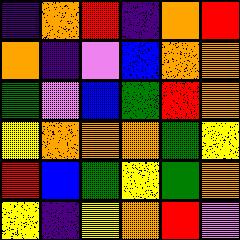[["indigo", "orange", "red", "indigo", "orange", "red"], ["orange", "indigo", "violet", "blue", "orange", "orange"], ["green", "violet", "blue", "green", "red", "orange"], ["yellow", "orange", "orange", "orange", "green", "yellow"], ["red", "blue", "green", "yellow", "green", "orange"], ["yellow", "indigo", "yellow", "orange", "red", "violet"]]